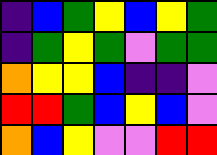[["indigo", "blue", "green", "yellow", "blue", "yellow", "green"], ["indigo", "green", "yellow", "green", "violet", "green", "green"], ["orange", "yellow", "yellow", "blue", "indigo", "indigo", "violet"], ["red", "red", "green", "blue", "yellow", "blue", "violet"], ["orange", "blue", "yellow", "violet", "violet", "red", "red"]]